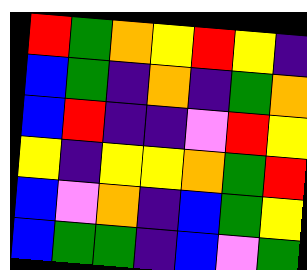[["red", "green", "orange", "yellow", "red", "yellow", "indigo"], ["blue", "green", "indigo", "orange", "indigo", "green", "orange"], ["blue", "red", "indigo", "indigo", "violet", "red", "yellow"], ["yellow", "indigo", "yellow", "yellow", "orange", "green", "red"], ["blue", "violet", "orange", "indigo", "blue", "green", "yellow"], ["blue", "green", "green", "indigo", "blue", "violet", "green"]]